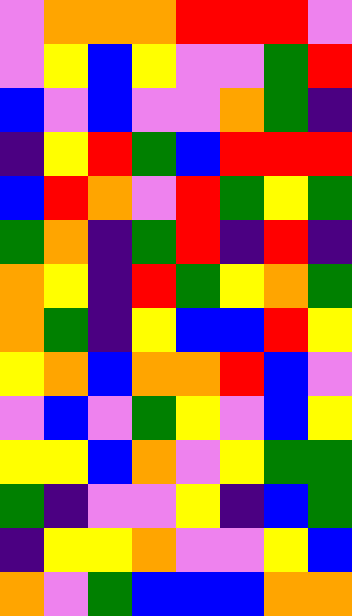[["violet", "orange", "orange", "orange", "red", "red", "red", "violet"], ["violet", "yellow", "blue", "yellow", "violet", "violet", "green", "red"], ["blue", "violet", "blue", "violet", "violet", "orange", "green", "indigo"], ["indigo", "yellow", "red", "green", "blue", "red", "red", "red"], ["blue", "red", "orange", "violet", "red", "green", "yellow", "green"], ["green", "orange", "indigo", "green", "red", "indigo", "red", "indigo"], ["orange", "yellow", "indigo", "red", "green", "yellow", "orange", "green"], ["orange", "green", "indigo", "yellow", "blue", "blue", "red", "yellow"], ["yellow", "orange", "blue", "orange", "orange", "red", "blue", "violet"], ["violet", "blue", "violet", "green", "yellow", "violet", "blue", "yellow"], ["yellow", "yellow", "blue", "orange", "violet", "yellow", "green", "green"], ["green", "indigo", "violet", "violet", "yellow", "indigo", "blue", "green"], ["indigo", "yellow", "yellow", "orange", "violet", "violet", "yellow", "blue"], ["orange", "violet", "green", "blue", "blue", "blue", "orange", "orange"]]